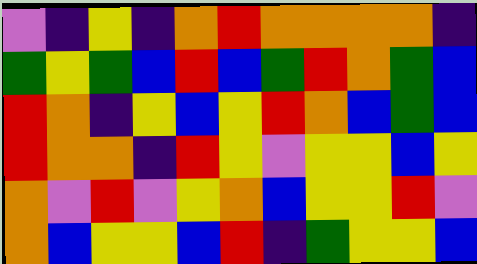[["violet", "indigo", "yellow", "indigo", "orange", "red", "orange", "orange", "orange", "orange", "indigo"], ["green", "yellow", "green", "blue", "red", "blue", "green", "red", "orange", "green", "blue"], ["red", "orange", "indigo", "yellow", "blue", "yellow", "red", "orange", "blue", "green", "blue"], ["red", "orange", "orange", "indigo", "red", "yellow", "violet", "yellow", "yellow", "blue", "yellow"], ["orange", "violet", "red", "violet", "yellow", "orange", "blue", "yellow", "yellow", "red", "violet"], ["orange", "blue", "yellow", "yellow", "blue", "red", "indigo", "green", "yellow", "yellow", "blue"]]